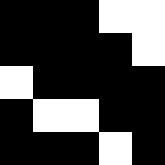[["black", "black", "black", "white", "white"], ["black", "black", "black", "black", "white"], ["white", "black", "black", "black", "black"], ["black", "white", "white", "black", "black"], ["black", "black", "black", "white", "black"]]